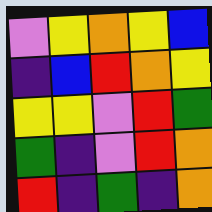[["violet", "yellow", "orange", "yellow", "blue"], ["indigo", "blue", "red", "orange", "yellow"], ["yellow", "yellow", "violet", "red", "green"], ["green", "indigo", "violet", "red", "orange"], ["red", "indigo", "green", "indigo", "orange"]]